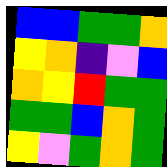[["blue", "blue", "green", "green", "orange"], ["yellow", "orange", "indigo", "violet", "blue"], ["orange", "yellow", "red", "green", "green"], ["green", "green", "blue", "orange", "green"], ["yellow", "violet", "green", "orange", "green"]]